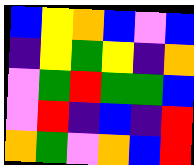[["blue", "yellow", "orange", "blue", "violet", "blue"], ["indigo", "yellow", "green", "yellow", "indigo", "orange"], ["violet", "green", "red", "green", "green", "blue"], ["violet", "red", "indigo", "blue", "indigo", "red"], ["orange", "green", "violet", "orange", "blue", "red"]]